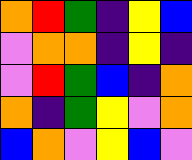[["orange", "red", "green", "indigo", "yellow", "blue"], ["violet", "orange", "orange", "indigo", "yellow", "indigo"], ["violet", "red", "green", "blue", "indigo", "orange"], ["orange", "indigo", "green", "yellow", "violet", "orange"], ["blue", "orange", "violet", "yellow", "blue", "violet"]]